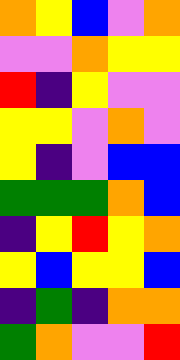[["orange", "yellow", "blue", "violet", "orange"], ["violet", "violet", "orange", "yellow", "yellow"], ["red", "indigo", "yellow", "violet", "violet"], ["yellow", "yellow", "violet", "orange", "violet"], ["yellow", "indigo", "violet", "blue", "blue"], ["green", "green", "green", "orange", "blue"], ["indigo", "yellow", "red", "yellow", "orange"], ["yellow", "blue", "yellow", "yellow", "blue"], ["indigo", "green", "indigo", "orange", "orange"], ["green", "orange", "violet", "violet", "red"]]